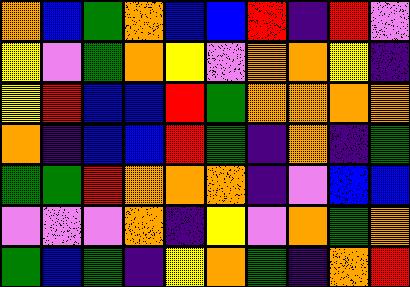[["orange", "blue", "green", "orange", "blue", "blue", "red", "indigo", "red", "violet"], ["yellow", "violet", "green", "orange", "yellow", "violet", "orange", "orange", "yellow", "indigo"], ["yellow", "red", "blue", "blue", "red", "green", "orange", "orange", "orange", "orange"], ["orange", "indigo", "blue", "blue", "red", "green", "indigo", "orange", "indigo", "green"], ["green", "green", "red", "orange", "orange", "orange", "indigo", "violet", "blue", "blue"], ["violet", "violet", "violet", "orange", "indigo", "yellow", "violet", "orange", "green", "orange"], ["green", "blue", "green", "indigo", "yellow", "orange", "green", "indigo", "orange", "red"]]